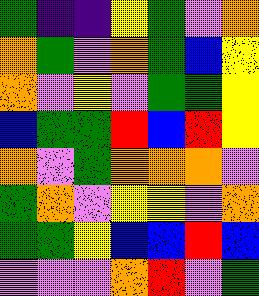[["green", "indigo", "indigo", "yellow", "green", "violet", "orange"], ["orange", "green", "violet", "orange", "green", "blue", "yellow"], ["orange", "violet", "yellow", "violet", "green", "green", "yellow"], ["blue", "green", "green", "red", "blue", "red", "yellow"], ["orange", "violet", "green", "orange", "orange", "orange", "violet"], ["green", "orange", "violet", "yellow", "yellow", "violet", "orange"], ["green", "green", "yellow", "blue", "blue", "red", "blue"], ["violet", "violet", "violet", "orange", "red", "violet", "green"]]